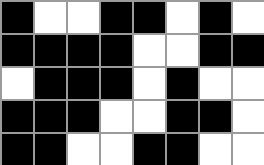[["black", "white", "white", "black", "black", "white", "black", "white"], ["black", "black", "black", "black", "white", "white", "black", "black"], ["white", "black", "black", "black", "white", "black", "white", "white"], ["black", "black", "black", "white", "white", "black", "black", "white"], ["black", "black", "white", "white", "black", "black", "white", "white"]]